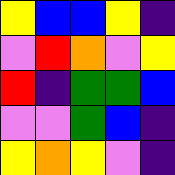[["yellow", "blue", "blue", "yellow", "indigo"], ["violet", "red", "orange", "violet", "yellow"], ["red", "indigo", "green", "green", "blue"], ["violet", "violet", "green", "blue", "indigo"], ["yellow", "orange", "yellow", "violet", "indigo"]]